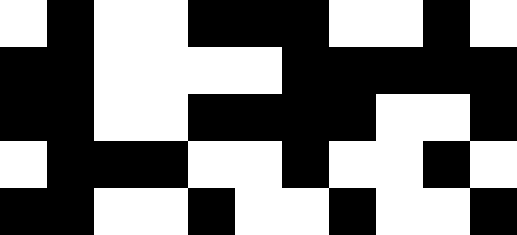[["white", "black", "white", "white", "black", "black", "black", "white", "white", "black", "white"], ["black", "black", "white", "white", "white", "white", "black", "black", "black", "black", "black"], ["black", "black", "white", "white", "black", "black", "black", "black", "white", "white", "black"], ["white", "black", "black", "black", "white", "white", "black", "white", "white", "black", "white"], ["black", "black", "white", "white", "black", "white", "white", "black", "white", "white", "black"]]